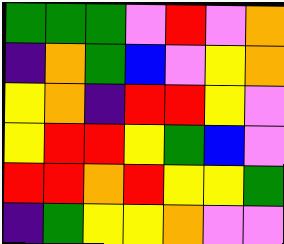[["green", "green", "green", "violet", "red", "violet", "orange"], ["indigo", "orange", "green", "blue", "violet", "yellow", "orange"], ["yellow", "orange", "indigo", "red", "red", "yellow", "violet"], ["yellow", "red", "red", "yellow", "green", "blue", "violet"], ["red", "red", "orange", "red", "yellow", "yellow", "green"], ["indigo", "green", "yellow", "yellow", "orange", "violet", "violet"]]